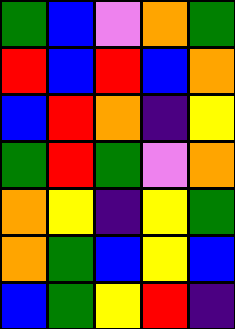[["green", "blue", "violet", "orange", "green"], ["red", "blue", "red", "blue", "orange"], ["blue", "red", "orange", "indigo", "yellow"], ["green", "red", "green", "violet", "orange"], ["orange", "yellow", "indigo", "yellow", "green"], ["orange", "green", "blue", "yellow", "blue"], ["blue", "green", "yellow", "red", "indigo"]]